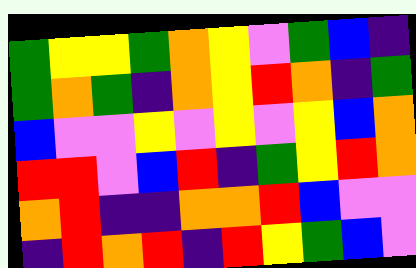[["green", "yellow", "yellow", "green", "orange", "yellow", "violet", "green", "blue", "indigo"], ["green", "orange", "green", "indigo", "orange", "yellow", "red", "orange", "indigo", "green"], ["blue", "violet", "violet", "yellow", "violet", "yellow", "violet", "yellow", "blue", "orange"], ["red", "red", "violet", "blue", "red", "indigo", "green", "yellow", "red", "orange"], ["orange", "red", "indigo", "indigo", "orange", "orange", "red", "blue", "violet", "violet"], ["indigo", "red", "orange", "red", "indigo", "red", "yellow", "green", "blue", "violet"]]